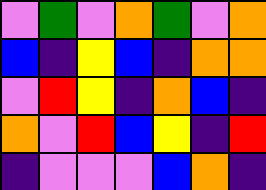[["violet", "green", "violet", "orange", "green", "violet", "orange"], ["blue", "indigo", "yellow", "blue", "indigo", "orange", "orange"], ["violet", "red", "yellow", "indigo", "orange", "blue", "indigo"], ["orange", "violet", "red", "blue", "yellow", "indigo", "red"], ["indigo", "violet", "violet", "violet", "blue", "orange", "indigo"]]